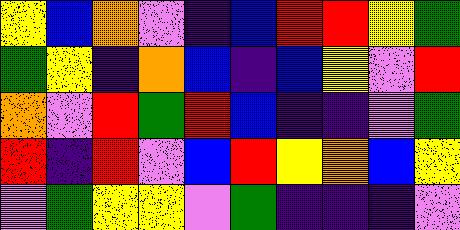[["yellow", "blue", "orange", "violet", "indigo", "blue", "red", "red", "yellow", "green"], ["green", "yellow", "indigo", "orange", "blue", "indigo", "blue", "yellow", "violet", "red"], ["orange", "violet", "red", "green", "red", "blue", "indigo", "indigo", "violet", "green"], ["red", "indigo", "red", "violet", "blue", "red", "yellow", "orange", "blue", "yellow"], ["violet", "green", "yellow", "yellow", "violet", "green", "indigo", "indigo", "indigo", "violet"]]